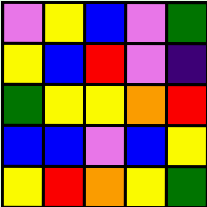[["violet", "yellow", "blue", "violet", "green"], ["yellow", "blue", "red", "violet", "indigo"], ["green", "yellow", "yellow", "orange", "red"], ["blue", "blue", "violet", "blue", "yellow"], ["yellow", "red", "orange", "yellow", "green"]]